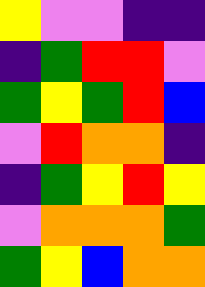[["yellow", "violet", "violet", "indigo", "indigo"], ["indigo", "green", "red", "red", "violet"], ["green", "yellow", "green", "red", "blue"], ["violet", "red", "orange", "orange", "indigo"], ["indigo", "green", "yellow", "red", "yellow"], ["violet", "orange", "orange", "orange", "green"], ["green", "yellow", "blue", "orange", "orange"]]